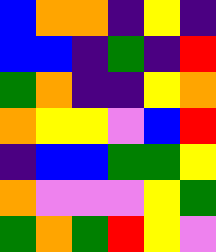[["blue", "orange", "orange", "indigo", "yellow", "indigo"], ["blue", "blue", "indigo", "green", "indigo", "red"], ["green", "orange", "indigo", "indigo", "yellow", "orange"], ["orange", "yellow", "yellow", "violet", "blue", "red"], ["indigo", "blue", "blue", "green", "green", "yellow"], ["orange", "violet", "violet", "violet", "yellow", "green"], ["green", "orange", "green", "red", "yellow", "violet"]]